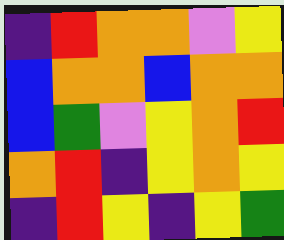[["indigo", "red", "orange", "orange", "violet", "yellow"], ["blue", "orange", "orange", "blue", "orange", "orange"], ["blue", "green", "violet", "yellow", "orange", "red"], ["orange", "red", "indigo", "yellow", "orange", "yellow"], ["indigo", "red", "yellow", "indigo", "yellow", "green"]]